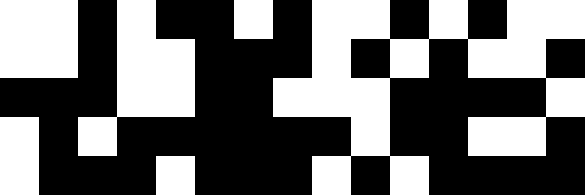[["white", "white", "black", "white", "black", "black", "white", "black", "white", "white", "black", "white", "black", "white", "white"], ["white", "white", "black", "white", "white", "black", "black", "black", "white", "black", "white", "black", "white", "white", "black"], ["black", "black", "black", "white", "white", "black", "black", "white", "white", "white", "black", "black", "black", "black", "white"], ["white", "black", "white", "black", "black", "black", "black", "black", "black", "white", "black", "black", "white", "white", "black"], ["white", "black", "black", "black", "white", "black", "black", "black", "white", "black", "white", "black", "black", "black", "black"]]